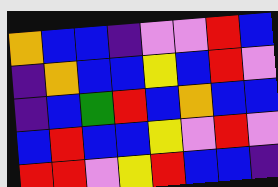[["orange", "blue", "blue", "indigo", "violet", "violet", "red", "blue"], ["indigo", "orange", "blue", "blue", "yellow", "blue", "red", "violet"], ["indigo", "blue", "green", "red", "blue", "orange", "blue", "blue"], ["blue", "red", "blue", "blue", "yellow", "violet", "red", "violet"], ["red", "red", "violet", "yellow", "red", "blue", "blue", "indigo"]]